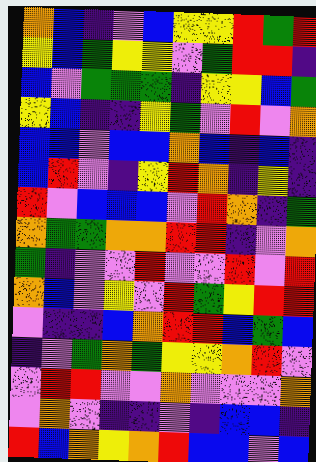[["orange", "blue", "indigo", "violet", "blue", "yellow", "yellow", "red", "green", "red"], ["yellow", "blue", "green", "yellow", "yellow", "violet", "green", "red", "red", "indigo"], ["blue", "violet", "green", "green", "green", "indigo", "yellow", "yellow", "blue", "green"], ["yellow", "blue", "indigo", "indigo", "yellow", "green", "violet", "red", "violet", "orange"], ["blue", "blue", "violet", "blue", "blue", "orange", "blue", "indigo", "blue", "indigo"], ["blue", "red", "violet", "indigo", "yellow", "red", "orange", "indigo", "yellow", "indigo"], ["red", "violet", "blue", "blue", "blue", "violet", "red", "orange", "indigo", "green"], ["orange", "green", "green", "orange", "orange", "red", "red", "indigo", "violet", "orange"], ["green", "indigo", "violet", "violet", "red", "violet", "violet", "red", "violet", "red"], ["orange", "blue", "violet", "yellow", "violet", "red", "green", "yellow", "red", "red"], ["violet", "indigo", "indigo", "blue", "orange", "red", "red", "blue", "green", "blue"], ["indigo", "violet", "green", "orange", "green", "yellow", "yellow", "orange", "red", "violet"], ["violet", "red", "red", "violet", "violet", "orange", "violet", "violet", "violet", "orange"], ["violet", "orange", "violet", "indigo", "indigo", "violet", "indigo", "blue", "blue", "indigo"], ["red", "blue", "orange", "yellow", "orange", "red", "blue", "blue", "violet", "blue"]]